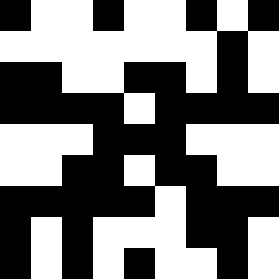[["black", "white", "white", "black", "white", "white", "black", "white", "black"], ["white", "white", "white", "white", "white", "white", "white", "black", "white"], ["black", "black", "white", "white", "black", "black", "white", "black", "white"], ["black", "black", "black", "black", "white", "black", "black", "black", "black"], ["white", "white", "white", "black", "black", "black", "white", "white", "white"], ["white", "white", "black", "black", "white", "black", "black", "white", "white"], ["black", "black", "black", "black", "black", "white", "black", "black", "black"], ["black", "white", "black", "white", "white", "white", "black", "black", "white"], ["black", "white", "black", "white", "black", "white", "white", "black", "white"]]